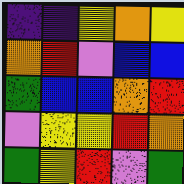[["indigo", "indigo", "yellow", "orange", "yellow"], ["orange", "red", "violet", "blue", "blue"], ["green", "blue", "blue", "orange", "red"], ["violet", "yellow", "yellow", "red", "orange"], ["green", "yellow", "red", "violet", "green"]]